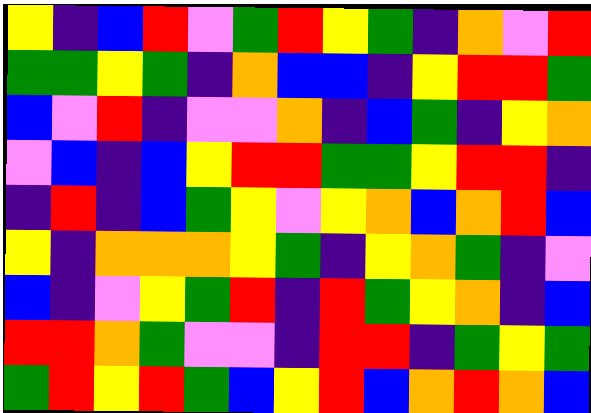[["yellow", "indigo", "blue", "red", "violet", "green", "red", "yellow", "green", "indigo", "orange", "violet", "red"], ["green", "green", "yellow", "green", "indigo", "orange", "blue", "blue", "indigo", "yellow", "red", "red", "green"], ["blue", "violet", "red", "indigo", "violet", "violet", "orange", "indigo", "blue", "green", "indigo", "yellow", "orange"], ["violet", "blue", "indigo", "blue", "yellow", "red", "red", "green", "green", "yellow", "red", "red", "indigo"], ["indigo", "red", "indigo", "blue", "green", "yellow", "violet", "yellow", "orange", "blue", "orange", "red", "blue"], ["yellow", "indigo", "orange", "orange", "orange", "yellow", "green", "indigo", "yellow", "orange", "green", "indigo", "violet"], ["blue", "indigo", "violet", "yellow", "green", "red", "indigo", "red", "green", "yellow", "orange", "indigo", "blue"], ["red", "red", "orange", "green", "violet", "violet", "indigo", "red", "red", "indigo", "green", "yellow", "green"], ["green", "red", "yellow", "red", "green", "blue", "yellow", "red", "blue", "orange", "red", "orange", "blue"]]